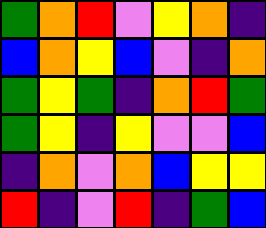[["green", "orange", "red", "violet", "yellow", "orange", "indigo"], ["blue", "orange", "yellow", "blue", "violet", "indigo", "orange"], ["green", "yellow", "green", "indigo", "orange", "red", "green"], ["green", "yellow", "indigo", "yellow", "violet", "violet", "blue"], ["indigo", "orange", "violet", "orange", "blue", "yellow", "yellow"], ["red", "indigo", "violet", "red", "indigo", "green", "blue"]]